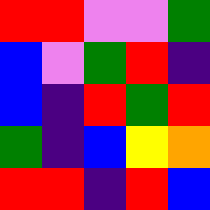[["red", "red", "violet", "violet", "green"], ["blue", "violet", "green", "red", "indigo"], ["blue", "indigo", "red", "green", "red"], ["green", "indigo", "blue", "yellow", "orange"], ["red", "red", "indigo", "red", "blue"]]